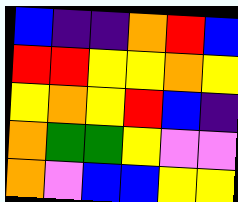[["blue", "indigo", "indigo", "orange", "red", "blue"], ["red", "red", "yellow", "yellow", "orange", "yellow"], ["yellow", "orange", "yellow", "red", "blue", "indigo"], ["orange", "green", "green", "yellow", "violet", "violet"], ["orange", "violet", "blue", "blue", "yellow", "yellow"]]